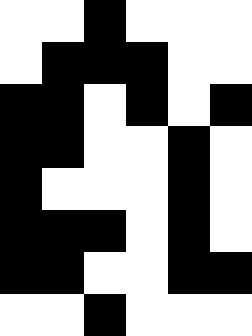[["white", "white", "black", "white", "white", "white"], ["white", "black", "black", "black", "white", "white"], ["black", "black", "white", "black", "white", "black"], ["black", "black", "white", "white", "black", "white"], ["black", "white", "white", "white", "black", "white"], ["black", "black", "black", "white", "black", "white"], ["black", "black", "white", "white", "black", "black"], ["white", "white", "black", "white", "white", "white"]]